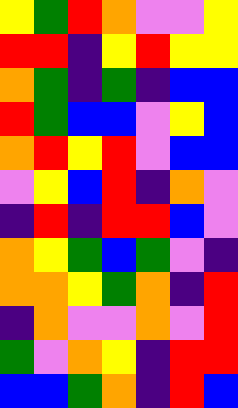[["yellow", "green", "red", "orange", "violet", "violet", "yellow"], ["red", "red", "indigo", "yellow", "red", "yellow", "yellow"], ["orange", "green", "indigo", "green", "indigo", "blue", "blue"], ["red", "green", "blue", "blue", "violet", "yellow", "blue"], ["orange", "red", "yellow", "red", "violet", "blue", "blue"], ["violet", "yellow", "blue", "red", "indigo", "orange", "violet"], ["indigo", "red", "indigo", "red", "red", "blue", "violet"], ["orange", "yellow", "green", "blue", "green", "violet", "indigo"], ["orange", "orange", "yellow", "green", "orange", "indigo", "red"], ["indigo", "orange", "violet", "violet", "orange", "violet", "red"], ["green", "violet", "orange", "yellow", "indigo", "red", "red"], ["blue", "blue", "green", "orange", "indigo", "red", "blue"]]